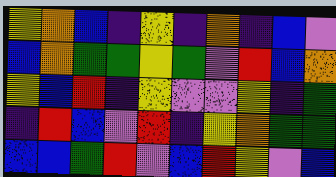[["yellow", "orange", "blue", "indigo", "yellow", "indigo", "orange", "indigo", "blue", "violet"], ["blue", "orange", "green", "green", "yellow", "green", "violet", "red", "blue", "orange"], ["yellow", "blue", "red", "indigo", "yellow", "violet", "violet", "yellow", "indigo", "green"], ["indigo", "red", "blue", "violet", "red", "indigo", "yellow", "orange", "green", "green"], ["blue", "blue", "green", "red", "violet", "blue", "red", "yellow", "violet", "blue"]]